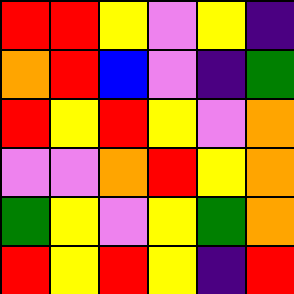[["red", "red", "yellow", "violet", "yellow", "indigo"], ["orange", "red", "blue", "violet", "indigo", "green"], ["red", "yellow", "red", "yellow", "violet", "orange"], ["violet", "violet", "orange", "red", "yellow", "orange"], ["green", "yellow", "violet", "yellow", "green", "orange"], ["red", "yellow", "red", "yellow", "indigo", "red"]]